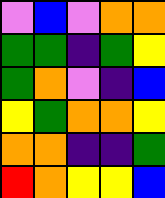[["violet", "blue", "violet", "orange", "orange"], ["green", "green", "indigo", "green", "yellow"], ["green", "orange", "violet", "indigo", "blue"], ["yellow", "green", "orange", "orange", "yellow"], ["orange", "orange", "indigo", "indigo", "green"], ["red", "orange", "yellow", "yellow", "blue"]]